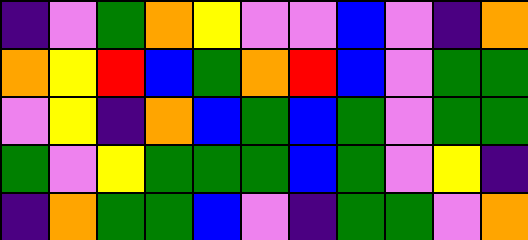[["indigo", "violet", "green", "orange", "yellow", "violet", "violet", "blue", "violet", "indigo", "orange"], ["orange", "yellow", "red", "blue", "green", "orange", "red", "blue", "violet", "green", "green"], ["violet", "yellow", "indigo", "orange", "blue", "green", "blue", "green", "violet", "green", "green"], ["green", "violet", "yellow", "green", "green", "green", "blue", "green", "violet", "yellow", "indigo"], ["indigo", "orange", "green", "green", "blue", "violet", "indigo", "green", "green", "violet", "orange"]]